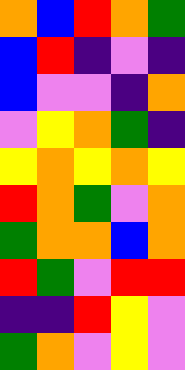[["orange", "blue", "red", "orange", "green"], ["blue", "red", "indigo", "violet", "indigo"], ["blue", "violet", "violet", "indigo", "orange"], ["violet", "yellow", "orange", "green", "indigo"], ["yellow", "orange", "yellow", "orange", "yellow"], ["red", "orange", "green", "violet", "orange"], ["green", "orange", "orange", "blue", "orange"], ["red", "green", "violet", "red", "red"], ["indigo", "indigo", "red", "yellow", "violet"], ["green", "orange", "violet", "yellow", "violet"]]